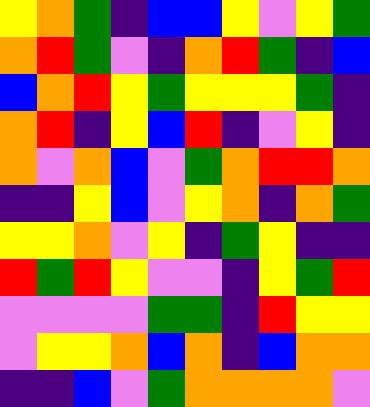[["yellow", "orange", "green", "indigo", "blue", "blue", "yellow", "violet", "yellow", "green"], ["orange", "red", "green", "violet", "indigo", "orange", "red", "green", "indigo", "blue"], ["blue", "orange", "red", "yellow", "green", "yellow", "yellow", "yellow", "green", "indigo"], ["orange", "red", "indigo", "yellow", "blue", "red", "indigo", "violet", "yellow", "indigo"], ["orange", "violet", "orange", "blue", "violet", "green", "orange", "red", "red", "orange"], ["indigo", "indigo", "yellow", "blue", "violet", "yellow", "orange", "indigo", "orange", "green"], ["yellow", "yellow", "orange", "violet", "yellow", "indigo", "green", "yellow", "indigo", "indigo"], ["red", "green", "red", "yellow", "violet", "violet", "indigo", "yellow", "green", "red"], ["violet", "violet", "violet", "violet", "green", "green", "indigo", "red", "yellow", "yellow"], ["violet", "yellow", "yellow", "orange", "blue", "orange", "indigo", "blue", "orange", "orange"], ["indigo", "indigo", "blue", "violet", "green", "orange", "orange", "orange", "orange", "violet"]]